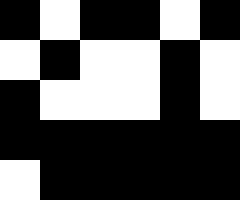[["black", "white", "black", "black", "white", "black"], ["white", "black", "white", "white", "black", "white"], ["black", "white", "white", "white", "black", "white"], ["black", "black", "black", "black", "black", "black"], ["white", "black", "black", "black", "black", "black"]]